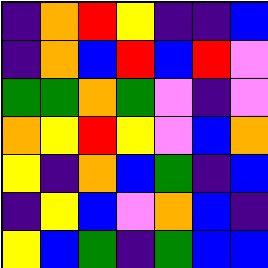[["indigo", "orange", "red", "yellow", "indigo", "indigo", "blue"], ["indigo", "orange", "blue", "red", "blue", "red", "violet"], ["green", "green", "orange", "green", "violet", "indigo", "violet"], ["orange", "yellow", "red", "yellow", "violet", "blue", "orange"], ["yellow", "indigo", "orange", "blue", "green", "indigo", "blue"], ["indigo", "yellow", "blue", "violet", "orange", "blue", "indigo"], ["yellow", "blue", "green", "indigo", "green", "blue", "blue"]]